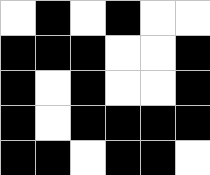[["white", "black", "white", "black", "white", "white"], ["black", "black", "black", "white", "white", "black"], ["black", "white", "black", "white", "white", "black"], ["black", "white", "black", "black", "black", "black"], ["black", "black", "white", "black", "black", "white"]]